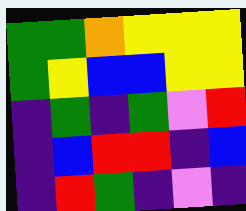[["green", "green", "orange", "yellow", "yellow", "yellow"], ["green", "yellow", "blue", "blue", "yellow", "yellow"], ["indigo", "green", "indigo", "green", "violet", "red"], ["indigo", "blue", "red", "red", "indigo", "blue"], ["indigo", "red", "green", "indigo", "violet", "indigo"]]